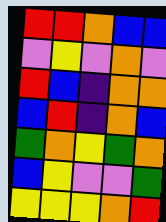[["red", "red", "orange", "blue", "blue"], ["violet", "yellow", "violet", "orange", "violet"], ["red", "blue", "indigo", "orange", "orange"], ["blue", "red", "indigo", "orange", "blue"], ["green", "orange", "yellow", "green", "orange"], ["blue", "yellow", "violet", "violet", "green"], ["yellow", "yellow", "yellow", "orange", "red"]]